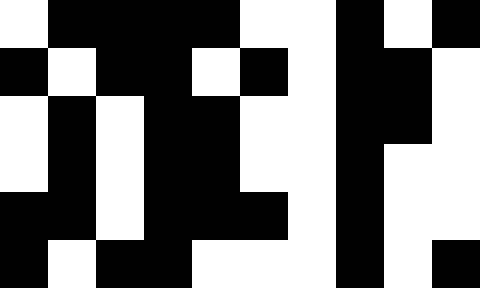[["white", "black", "black", "black", "black", "white", "white", "black", "white", "black"], ["black", "white", "black", "black", "white", "black", "white", "black", "black", "white"], ["white", "black", "white", "black", "black", "white", "white", "black", "black", "white"], ["white", "black", "white", "black", "black", "white", "white", "black", "white", "white"], ["black", "black", "white", "black", "black", "black", "white", "black", "white", "white"], ["black", "white", "black", "black", "white", "white", "white", "black", "white", "black"]]